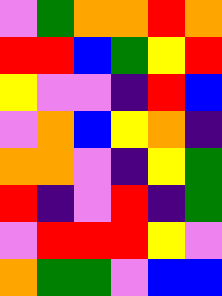[["violet", "green", "orange", "orange", "red", "orange"], ["red", "red", "blue", "green", "yellow", "red"], ["yellow", "violet", "violet", "indigo", "red", "blue"], ["violet", "orange", "blue", "yellow", "orange", "indigo"], ["orange", "orange", "violet", "indigo", "yellow", "green"], ["red", "indigo", "violet", "red", "indigo", "green"], ["violet", "red", "red", "red", "yellow", "violet"], ["orange", "green", "green", "violet", "blue", "blue"]]